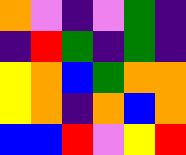[["orange", "violet", "indigo", "violet", "green", "indigo"], ["indigo", "red", "green", "indigo", "green", "indigo"], ["yellow", "orange", "blue", "green", "orange", "orange"], ["yellow", "orange", "indigo", "orange", "blue", "orange"], ["blue", "blue", "red", "violet", "yellow", "red"]]